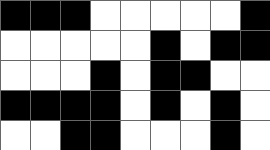[["black", "black", "black", "white", "white", "white", "white", "white", "black"], ["white", "white", "white", "white", "white", "black", "white", "black", "black"], ["white", "white", "white", "black", "white", "black", "black", "white", "white"], ["black", "black", "black", "black", "white", "black", "white", "black", "white"], ["white", "white", "black", "black", "white", "white", "white", "black", "white"]]